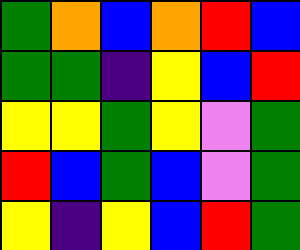[["green", "orange", "blue", "orange", "red", "blue"], ["green", "green", "indigo", "yellow", "blue", "red"], ["yellow", "yellow", "green", "yellow", "violet", "green"], ["red", "blue", "green", "blue", "violet", "green"], ["yellow", "indigo", "yellow", "blue", "red", "green"]]